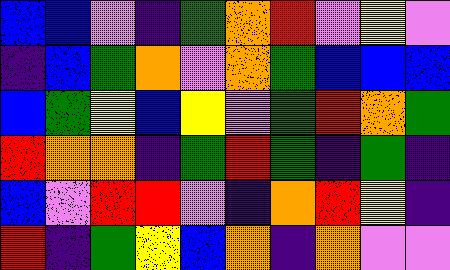[["blue", "blue", "violet", "indigo", "green", "orange", "red", "violet", "yellow", "violet"], ["indigo", "blue", "green", "orange", "violet", "orange", "green", "blue", "blue", "blue"], ["blue", "green", "yellow", "blue", "yellow", "violet", "green", "red", "orange", "green"], ["red", "orange", "orange", "indigo", "green", "red", "green", "indigo", "green", "indigo"], ["blue", "violet", "red", "red", "violet", "indigo", "orange", "red", "yellow", "indigo"], ["red", "indigo", "green", "yellow", "blue", "orange", "indigo", "orange", "violet", "violet"]]